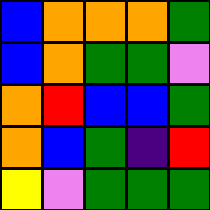[["blue", "orange", "orange", "orange", "green"], ["blue", "orange", "green", "green", "violet"], ["orange", "red", "blue", "blue", "green"], ["orange", "blue", "green", "indigo", "red"], ["yellow", "violet", "green", "green", "green"]]